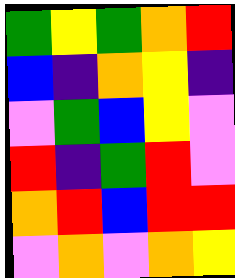[["green", "yellow", "green", "orange", "red"], ["blue", "indigo", "orange", "yellow", "indigo"], ["violet", "green", "blue", "yellow", "violet"], ["red", "indigo", "green", "red", "violet"], ["orange", "red", "blue", "red", "red"], ["violet", "orange", "violet", "orange", "yellow"]]